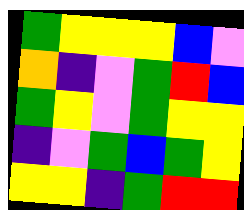[["green", "yellow", "yellow", "yellow", "blue", "violet"], ["orange", "indigo", "violet", "green", "red", "blue"], ["green", "yellow", "violet", "green", "yellow", "yellow"], ["indigo", "violet", "green", "blue", "green", "yellow"], ["yellow", "yellow", "indigo", "green", "red", "red"]]